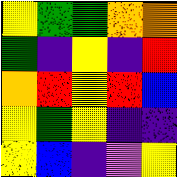[["yellow", "green", "green", "orange", "orange"], ["green", "indigo", "yellow", "indigo", "red"], ["orange", "red", "yellow", "red", "blue"], ["yellow", "green", "yellow", "indigo", "indigo"], ["yellow", "blue", "indigo", "violet", "yellow"]]